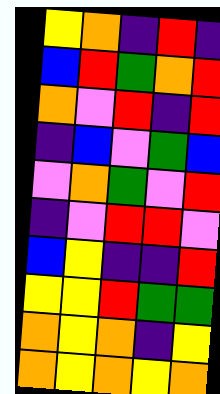[["yellow", "orange", "indigo", "red", "indigo"], ["blue", "red", "green", "orange", "red"], ["orange", "violet", "red", "indigo", "red"], ["indigo", "blue", "violet", "green", "blue"], ["violet", "orange", "green", "violet", "red"], ["indigo", "violet", "red", "red", "violet"], ["blue", "yellow", "indigo", "indigo", "red"], ["yellow", "yellow", "red", "green", "green"], ["orange", "yellow", "orange", "indigo", "yellow"], ["orange", "yellow", "orange", "yellow", "orange"]]